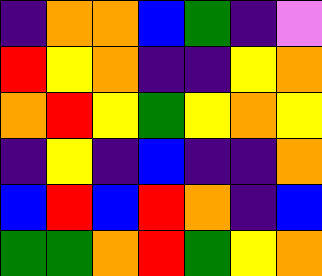[["indigo", "orange", "orange", "blue", "green", "indigo", "violet"], ["red", "yellow", "orange", "indigo", "indigo", "yellow", "orange"], ["orange", "red", "yellow", "green", "yellow", "orange", "yellow"], ["indigo", "yellow", "indigo", "blue", "indigo", "indigo", "orange"], ["blue", "red", "blue", "red", "orange", "indigo", "blue"], ["green", "green", "orange", "red", "green", "yellow", "orange"]]